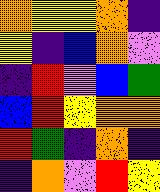[["orange", "yellow", "yellow", "orange", "indigo"], ["yellow", "indigo", "blue", "orange", "violet"], ["indigo", "red", "violet", "blue", "green"], ["blue", "red", "yellow", "orange", "orange"], ["red", "green", "indigo", "orange", "indigo"], ["indigo", "orange", "violet", "red", "yellow"]]